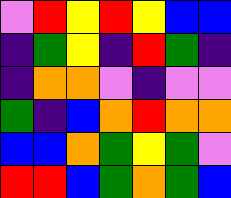[["violet", "red", "yellow", "red", "yellow", "blue", "blue"], ["indigo", "green", "yellow", "indigo", "red", "green", "indigo"], ["indigo", "orange", "orange", "violet", "indigo", "violet", "violet"], ["green", "indigo", "blue", "orange", "red", "orange", "orange"], ["blue", "blue", "orange", "green", "yellow", "green", "violet"], ["red", "red", "blue", "green", "orange", "green", "blue"]]